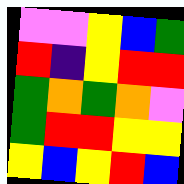[["violet", "violet", "yellow", "blue", "green"], ["red", "indigo", "yellow", "red", "red"], ["green", "orange", "green", "orange", "violet"], ["green", "red", "red", "yellow", "yellow"], ["yellow", "blue", "yellow", "red", "blue"]]